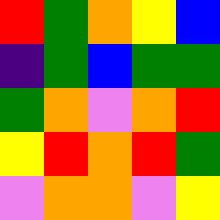[["red", "green", "orange", "yellow", "blue"], ["indigo", "green", "blue", "green", "green"], ["green", "orange", "violet", "orange", "red"], ["yellow", "red", "orange", "red", "green"], ["violet", "orange", "orange", "violet", "yellow"]]